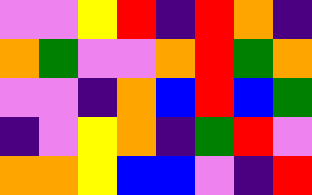[["violet", "violet", "yellow", "red", "indigo", "red", "orange", "indigo"], ["orange", "green", "violet", "violet", "orange", "red", "green", "orange"], ["violet", "violet", "indigo", "orange", "blue", "red", "blue", "green"], ["indigo", "violet", "yellow", "orange", "indigo", "green", "red", "violet"], ["orange", "orange", "yellow", "blue", "blue", "violet", "indigo", "red"]]